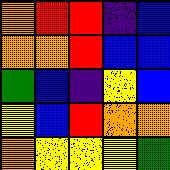[["orange", "red", "red", "indigo", "blue"], ["orange", "orange", "red", "blue", "blue"], ["green", "blue", "indigo", "yellow", "blue"], ["yellow", "blue", "red", "orange", "orange"], ["orange", "yellow", "yellow", "yellow", "green"]]